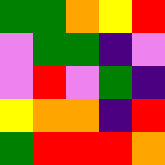[["green", "green", "orange", "yellow", "red"], ["violet", "green", "green", "indigo", "violet"], ["violet", "red", "violet", "green", "indigo"], ["yellow", "orange", "orange", "indigo", "red"], ["green", "red", "red", "red", "orange"]]